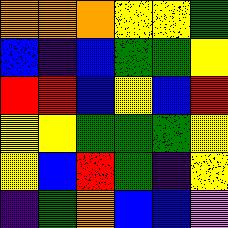[["orange", "orange", "orange", "yellow", "yellow", "green"], ["blue", "indigo", "blue", "green", "green", "yellow"], ["red", "red", "blue", "yellow", "blue", "red"], ["yellow", "yellow", "green", "green", "green", "yellow"], ["yellow", "blue", "red", "green", "indigo", "yellow"], ["indigo", "green", "orange", "blue", "blue", "violet"]]